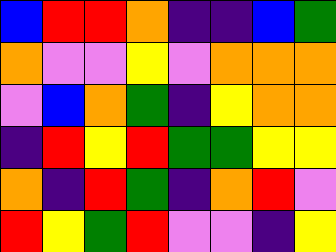[["blue", "red", "red", "orange", "indigo", "indigo", "blue", "green"], ["orange", "violet", "violet", "yellow", "violet", "orange", "orange", "orange"], ["violet", "blue", "orange", "green", "indigo", "yellow", "orange", "orange"], ["indigo", "red", "yellow", "red", "green", "green", "yellow", "yellow"], ["orange", "indigo", "red", "green", "indigo", "orange", "red", "violet"], ["red", "yellow", "green", "red", "violet", "violet", "indigo", "yellow"]]